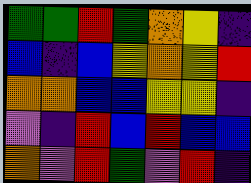[["green", "green", "red", "green", "orange", "yellow", "indigo"], ["blue", "indigo", "blue", "yellow", "orange", "yellow", "red"], ["orange", "orange", "blue", "blue", "yellow", "yellow", "indigo"], ["violet", "indigo", "red", "blue", "red", "blue", "blue"], ["orange", "violet", "red", "green", "violet", "red", "indigo"]]